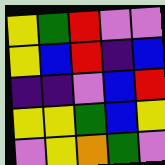[["yellow", "green", "red", "violet", "violet"], ["yellow", "blue", "red", "indigo", "blue"], ["indigo", "indigo", "violet", "blue", "red"], ["yellow", "yellow", "green", "blue", "yellow"], ["violet", "yellow", "orange", "green", "violet"]]